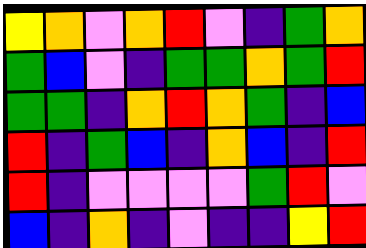[["yellow", "orange", "violet", "orange", "red", "violet", "indigo", "green", "orange"], ["green", "blue", "violet", "indigo", "green", "green", "orange", "green", "red"], ["green", "green", "indigo", "orange", "red", "orange", "green", "indigo", "blue"], ["red", "indigo", "green", "blue", "indigo", "orange", "blue", "indigo", "red"], ["red", "indigo", "violet", "violet", "violet", "violet", "green", "red", "violet"], ["blue", "indigo", "orange", "indigo", "violet", "indigo", "indigo", "yellow", "red"]]